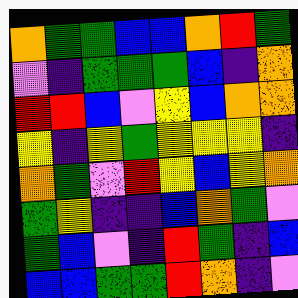[["orange", "green", "green", "blue", "blue", "orange", "red", "green"], ["violet", "indigo", "green", "green", "green", "blue", "indigo", "orange"], ["red", "red", "blue", "violet", "yellow", "blue", "orange", "orange"], ["yellow", "indigo", "yellow", "green", "yellow", "yellow", "yellow", "indigo"], ["orange", "green", "violet", "red", "yellow", "blue", "yellow", "orange"], ["green", "yellow", "indigo", "indigo", "blue", "orange", "green", "violet"], ["green", "blue", "violet", "indigo", "red", "green", "indigo", "blue"], ["blue", "blue", "green", "green", "red", "orange", "indigo", "violet"]]